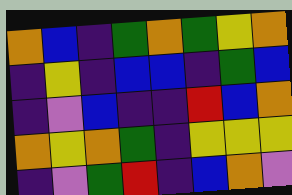[["orange", "blue", "indigo", "green", "orange", "green", "yellow", "orange"], ["indigo", "yellow", "indigo", "blue", "blue", "indigo", "green", "blue"], ["indigo", "violet", "blue", "indigo", "indigo", "red", "blue", "orange"], ["orange", "yellow", "orange", "green", "indigo", "yellow", "yellow", "yellow"], ["indigo", "violet", "green", "red", "indigo", "blue", "orange", "violet"]]